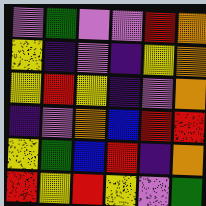[["violet", "green", "violet", "violet", "red", "orange"], ["yellow", "indigo", "violet", "indigo", "yellow", "orange"], ["yellow", "red", "yellow", "indigo", "violet", "orange"], ["indigo", "violet", "orange", "blue", "red", "red"], ["yellow", "green", "blue", "red", "indigo", "orange"], ["red", "yellow", "red", "yellow", "violet", "green"]]